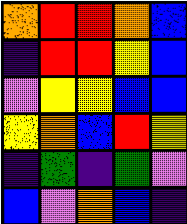[["orange", "red", "red", "orange", "blue"], ["indigo", "red", "red", "yellow", "blue"], ["violet", "yellow", "yellow", "blue", "blue"], ["yellow", "orange", "blue", "red", "yellow"], ["indigo", "green", "indigo", "green", "violet"], ["blue", "violet", "orange", "blue", "indigo"]]